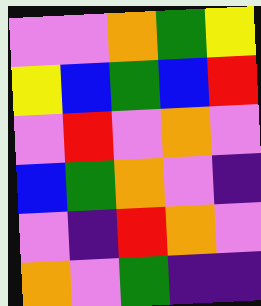[["violet", "violet", "orange", "green", "yellow"], ["yellow", "blue", "green", "blue", "red"], ["violet", "red", "violet", "orange", "violet"], ["blue", "green", "orange", "violet", "indigo"], ["violet", "indigo", "red", "orange", "violet"], ["orange", "violet", "green", "indigo", "indigo"]]